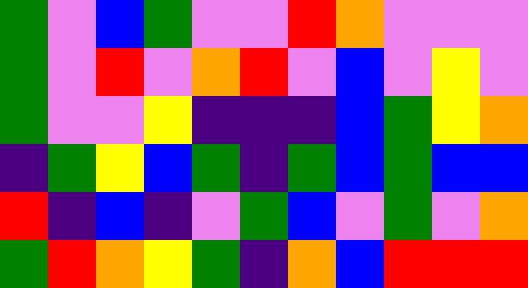[["green", "violet", "blue", "green", "violet", "violet", "red", "orange", "violet", "violet", "violet"], ["green", "violet", "red", "violet", "orange", "red", "violet", "blue", "violet", "yellow", "violet"], ["green", "violet", "violet", "yellow", "indigo", "indigo", "indigo", "blue", "green", "yellow", "orange"], ["indigo", "green", "yellow", "blue", "green", "indigo", "green", "blue", "green", "blue", "blue"], ["red", "indigo", "blue", "indigo", "violet", "green", "blue", "violet", "green", "violet", "orange"], ["green", "red", "orange", "yellow", "green", "indigo", "orange", "blue", "red", "red", "red"]]